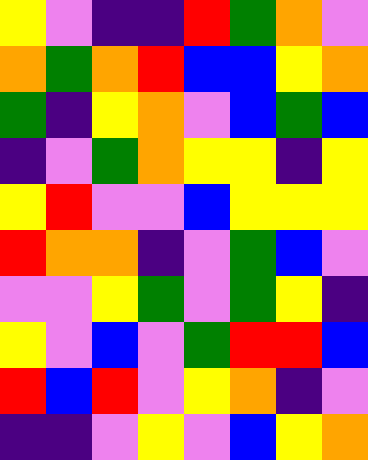[["yellow", "violet", "indigo", "indigo", "red", "green", "orange", "violet"], ["orange", "green", "orange", "red", "blue", "blue", "yellow", "orange"], ["green", "indigo", "yellow", "orange", "violet", "blue", "green", "blue"], ["indigo", "violet", "green", "orange", "yellow", "yellow", "indigo", "yellow"], ["yellow", "red", "violet", "violet", "blue", "yellow", "yellow", "yellow"], ["red", "orange", "orange", "indigo", "violet", "green", "blue", "violet"], ["violet", "violet", "yellow", "green", "violet", "green", "yellow", "indigo"], ["yellow", "violet", "blue", "violet", "green", "red", "red", "blue"], ["red", "blue", "red", "violet", "yellow", "orange", "indigo", "violet"], ["indigo", "indigo", "violet", "yellow", "violet", "blue", "yellow", "orange"]]